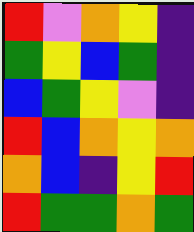[["red", "violet", "orange", "yellow", "indigo"], ["green", "yellow", "blue", "green", "indigo"], ["blue", "green", "yellow", "violet", "indigo"], ["red", "blue", "orange", "yellow", "orange"], ["orange", "blue", "indigo", "yellow", "red"], ["red", "green", "green", "orange", "green"]]